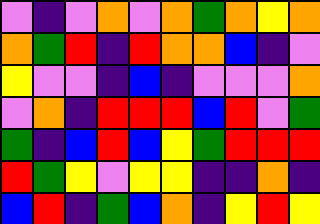[["violet", "indigo", "violet", "orange", "violet", "orange", "green", "orange", "yellow", "orange"], ["orange", "green", "red", "indigo", "red", "orange", "orange", "blue", "indigo", "violet"], ["yellow", "violet", "violet", "indigo", "blue", "indigo", "violet", "violet", "violet", "orange"], ["violet", "orange", "indigo", "red", "red", "red", "blue", "red", "violet", "green"], ["green", "indigo", "blue", "red", "blue", "yellow", "green", "red", "red", "red"], ["red", "green", "yellow", "violet", "yellow", "yellow", "indigo", "indigo", "orange", "indigo"], ["blue", "red", "indigo", "green", "blue", "orange", "indigo", "yellow", "red", "yellow"]]